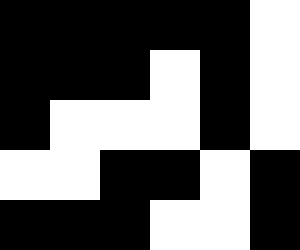[["black", "black", "black", "black", "black", "white"], ["black", "black", "black", "white", "black", "white"], ["black", "white", "white", "white", "black", "white"], ["white", "white", "black", "black", "white", "black"], ["black", "black", "black", "white", "white", "black"]]